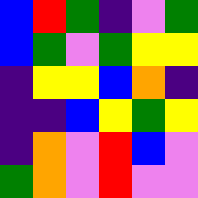[["blue", "red", "green", "indigo", "violet", "green"], ["blue", "green", "violet", "green", "yellow", "yellow"], ["indigo", "yellow", "yellow", "blue", "orange", "indigo"], ["indigo", "indigo", "blue", "yellow", "green", "yellow"], ["indigo", "orange", "violet", "red", "blue", "violet"], ["green", "orange", "violet", "red", "violet", "violet"]]